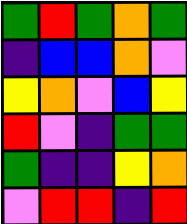[["green", "red", "green", "orange", "green"], ["indigo", "blue", "blue", "orange", "violet"], ["yellow", "orange", "violet", "blue", "yellow"], ["red", "violet", "indigo", "green", "green"], ["green", "indigo", "indigo", "yellow", "orange"], ["violet", "red", "red", "indigo", "red"]]